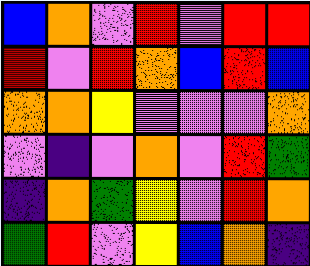[["blue", "orange", "violet", "red", "violet", "red", "red"], ["red", "violet", "red", "orange", "blue", "red", "blue"], ["orange", "orange", "yellow", "violet", "violet", "violet", "orange"], ["violet", "indigo", "violet", "orange", "violet", "red", "green"], ["indigo", "orange", "green", "yellow", "violet", "red", "orange"], ["green", "red", "violet", "yellow", "blue", "orange", "indigo"]]